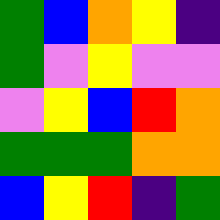[["green", "blue", "orange", "yellow", "indigo"], ["green", "violet", "yellow", "violet", "violet"], ["violet", "yellow", "blue", "red", "orange"], ["green", "green", "green", "orange", "orange"], ["blue", "yellow", "red", "indigo", "green"]]